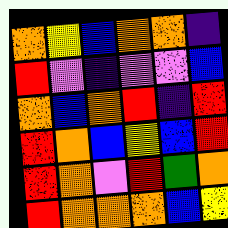[["orange", "yellow", "blue", "orange", "orange", "indigo"], ["red", "violet", "indigo", "violet", "violet", "blue"], ["orange", "blue", "orange", "red", "indigo", "red"], ["red", "orange", "blue", "yellow", "blue", "red"], ["red", "orange", "violet", "red", "green", "orange"], ["red", "orange", "orange", "orange", "blue", "yellow"]]